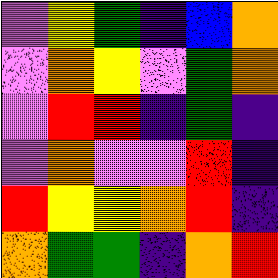[["violet", "yellow", "green", "indigo", "blue", "orange"], ["violet", "orange", "yellow", "violet", "green", "orange"], ["violet", "red", "red", "indigo", "green", "indigo"], ["violet", "orange", "violet", "violet", "red", "indigo"], ["red", "yellow", "yellow", "orange", "red", "indigo"], ["orange", "green", "green", "indigo", "orange", "red"]]